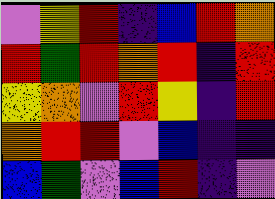[["violet", "yellow", "red", "indigo", "blue", "red", "orange"], ["red", "green", "red", "orange", "red", "indigo", "red"], ["yellow", "orange", "violet", "red", "yellow", "indigo", "red"], ["orange", "red", "red", "violet", "blue", "indigo", "indigo"], ["blue", "green", "violet", "blue", "red", "indigo", "violet"]]